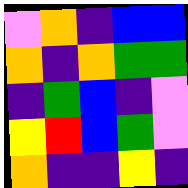[["violet", "orange", "indigo", "blue", "blue"], ["orange", "indigo", "orange", "green", "green"], ["indigo", "green", "blue", "indigo", "violet"], ["yellow", "red", "blue", "green", "violet"], ["orange", "indigo", "indigo", "yellow", "indigo"]]